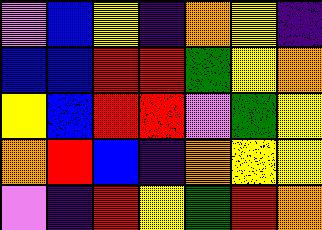[["violet", "blue", "yellow", "indigo", "orange", "yellow", "indigo"], ["blue", "blue", "red", "red", "green", "yellow", "orange"], ["yellow", "blue", "red", "red", "violet", "green", "yellow"], ["orange", "red", "blue", "indigo", "orange", "yellow", "yellow"], ["violet", "indigo", "red", "yellow", "green", "red", "orange"]]